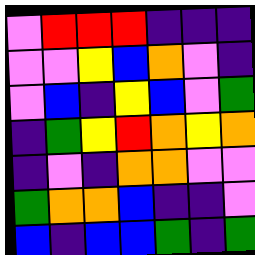[["violet", "red", "red", "red", "indigo", "indigo", "indigo"], ["violet", "violet", "yellow", "blue", "orange", "violet", "indigo"], ["violet", "blue", "indigo", "yellow", "blue", "violet", "green"], ["indigo", "green", "yellow", "red", "orange", "yellow", "orange"], ["indigo", "violet", "indigo", "orange", "orange", "violet", "violet"], ["green", "orange", "orange", "blue", "indigo", "indigo", "violet"], ["blue", "indigo", "blue", "blue", "green", "indigo", "green"]]